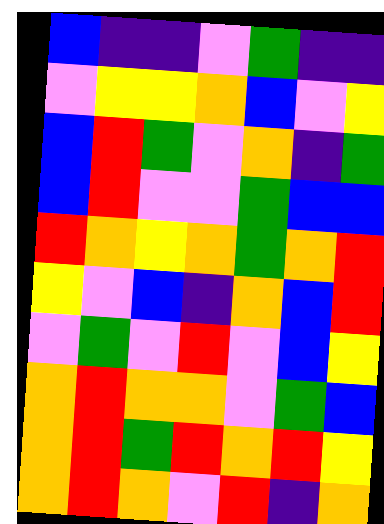[["blue", "indigo", "indigo", "violet", "green", "indigo", "indigo"], ["violet", "yellow", "yellow", "orange", "blue", "violet", "yellow"], ["blue", "red", "green", "violet", "orange", "indigo", "green"], ["blue", "red", "violet", "violet", "green", "blue", "blue"], ["red", "orange", "yellow", "orange", "green", "orange", "red"], ["yellow", "violet", "blue", "indigo", "orange", "blue", "red"], ["violet", "green", "violet", "red", "violet", "blue", "yellow"], ["orange", "red", "orange", "orange", "violet", "green", "blue"], ["orange", "red", "green", "red", "orange", "red", "yellow"], ["orange", "red", "orange", "violet", "red", "indigo", "orange"]]